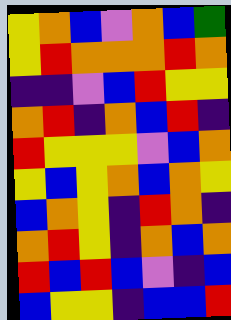[["yellow", "orange", "blue", "violet", "orange", "blue", "green"], ["yellow", "red", "orange", "orange", "orange", "red", "orange"], ["indigo", "indigo", "violet", "blue", "red", "yellow", "yellow"], ["orange", "red", "indigo", "orange", "blue", "red", "indigo"], ["red", "yellow", "yellow", "yellow", "violet", "blue", "orange"], ["yellow", "blue", "yellow", "orange", "blue", "orange", "yellow"], ["blue", "orange", "yellow", "indigo", "red", "orange", "indigo"], ["orange", "red", "yellow", "indigo", "orange", "blue", "orange"], ["red", "blue", "red", "blue", "violet", "indigo", "blue"], ["blue", "yellow", "yellow", "indigo", "blue", "blue", "red"]]